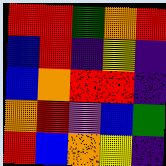[["red", "red", "green", "orange", "red"], ["blue", "red", "indigo", "yellow", "indigo"], ["blue", "orange", "red", "red", "indigo"], ["orange", "red", "violet", "blue", "green"], ["red", "blue", "orange", "yellow", "indigo"]]